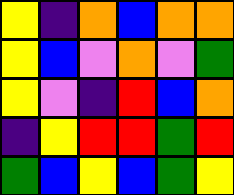[["yellow", "indigo", "orange", "blue", "orange", "orange"], ["yellow", "blue", "violet", "orange", "violet", "green"], ["yellow", "violet", "indigo", "red", "blue", "orange"], ["indigo", "yellow", "red", "red", "green", "red"], ["green", "blue", "yellow", "blue", "green", "yellow"]]